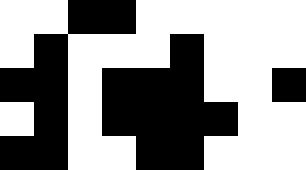[["white", "white", "black", "black", "white", "white", "white", "white", "white"], ["white", "black", "white", "white", "white", "black", "white", "white", "white"], ["black", "black", "white", "black", "black", "black", "white", "white", "black"], ["white", "black", "white", "black", "black", "black", "black", "white", "white"], ["black", "black", "white", "white", "black", "black", "white", "white", "white"]]